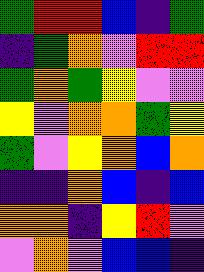[["green", "red", "red", "blue", "indigo", "green"], ["indigo", "green", "orange", "violet", "red", "red"], ["green", "orange", "green", "yellow", "violet", "violet"], ["yellow", "violet", "orange", "orange", "green", "yellow"], ["green", "violet", "yellow", "orange", "blue", "orange"], ["indigo", "indigo", "orange", "blue", "indigo", "blue"], ["orange", "orange", "indigo", "yellow", "red", "violet"], ["violet", "orange", "violet", "blue", "blue", "indigo"]]